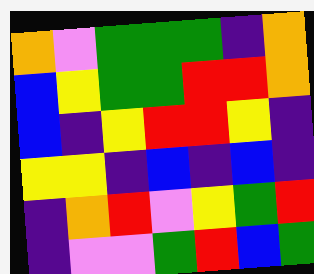[["orange", "violet", "green", "green", "green", "indigo", "orange"], ["blue", "yellow", "green", "green", "red", "red", "orange"], ["blue", "indigo", "yellow", "red", "red", "yellow", "indigo"], ["yellow", "yellow", "indigo", "blue", "indigo", "blue", "indigo"], ["indigo", "orange", "red", "violet", "yellow", "green", "red"], ["indigo", "violet", "violet", "green", "red", "blue", "green"]]